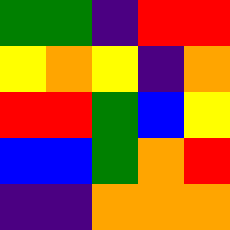[["green", "green", "indigo", "red", "red"], ["yellow", "orange", "yellow", "indigo", "orange"], ["red", "red", "green", "blue", "yellow"], ["blue", "blue", "green", "orange", "red"], ["indigo", "indigo", "orange", "orange", "orange"]]